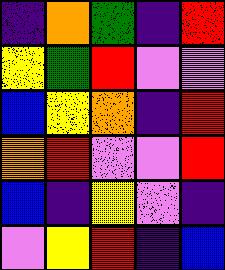[["indigo", "orange", "green", "indigo", "red"], ["yellow", "green", "red", "violet", "violet"], ["blue", "yellow", "orange", "indigo", "red"], ["orange", "red", "violet", "violet", "red"], ["blue", "indigo", "yellow", "violet", "indigo"], ["violet", "yellow", "red", "indigo", "blue"]]